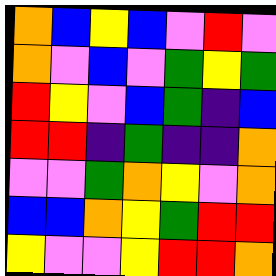[["orange", "blue", "yellow", "blue", "violet", "red", "violet"], ["orange", "violet", "blue", "violet", "green", "yellow", "green"], ["red", "yellow", "violet", "blue", "green", "indigo", "blue"], ["red", "red", "indigo", "green", "indigo", "indigo", "orange"], ["violet", "violet", "green", "orange", "yellow", "violet", "orange"], ["blue", "blue", "orange", "yellow", "green", "red", "red"], ["yellow", "violet", "violet", "yellow", "red", "red", "orange"]]